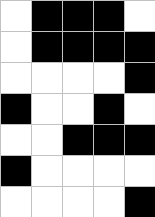[["white", "black", "black", "black", "white"], ["white", "black", "black", "black", "black"], ["white", "white", "white", "white", "black"], ["black", "white", "white", "black", "white"], ["white", "white", "black", "black", "black"], ["black", "white", "white", "white", "white"], ["white", "white", "white", "white", "black"]]